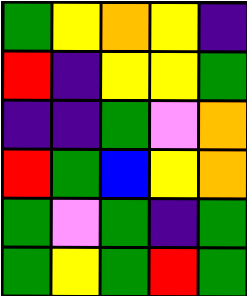[["green", "yellow", "orange", "yellow", "indigo"], ["red", "indigo", "yellow", "yellow", "green"], ["indigo", "indigo", "green", "violet", "orange"], ["red", "green", "blue", "yellow", "orange"], ["green", "violet", "green", "indigo", "green"], ["green", "yellow", "green", "red", "green"]]